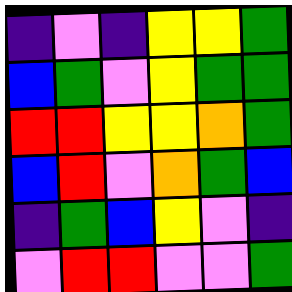[["indigo", "violet", "indigo", "yellow", "yellow", "green"], ["blue", "green", "violet", "yellow", "green", "green"], ["red", "red", "yellow", "yellow", "orange", "green"], ["blue", "red", "violet", "orange", "green", "blue"], ["indigo", "green", "blue", "yellow", "violet", "indigo"], ["violet", "red", "red", "violet", "violet", "green"]]